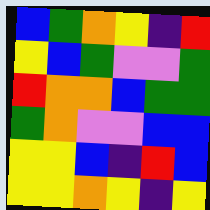[["blue", "green", "orange", "yellow", "indigo", "red"], ["yellow", "blue", "green", "violet", "violet", "green"], ["red", "orange", "orange", "blue", "green", "green"], ["green", "orange", "violet", "violet", "blue", "blue"], ["yellow", "yellow", "blue", "indigo", "red", "blue"], ["yellow", "yellow", "orange", "yellow", "indigo", "yellow"]]